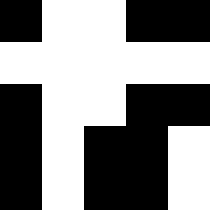[["black", "white", "white", "black", "black"], ["white", "white", "white", "white", "white"], ["black", "white", "white", "black", "black"], ["black", "white", "black", "black", "white"], ["black", "white", "black", "black", "white"]]